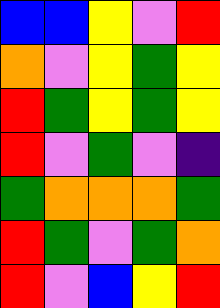[["blue", "blue", "yellow", "violet", "red"], ["orange", "violet", "yellow", "green", "yellow"], ["red", "green", "yellow", "green", "yellow"], ["red", "violet", "green", "violet", "indigo"], ["green", "orange", "orange", "orange", "green"], ["red", "green", "violet", "green", "orange"], ["red", "violet", "blue", "yellow", "red"]]